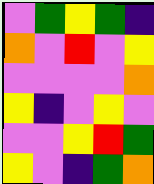[["violet", "green", "yellow", "green", "indigo"], ["orange", "violet", "red", "violet", "yellow"], ["violet", "violet", "violet", "violet", "orange"], ["yellow", "indigo", "violet", "yellow", "violet"], ["violet", "violet", "yellow", "red", "green"], ["yellow", "violet", "indigo", "green", "orange"]]